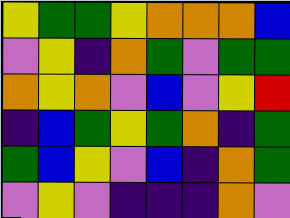[["yellow", "green", "green", "yellow", "orange", "orange", "orange", "blue"], ["violet", "yellow", "indigo", "orange", "green", "violet", "green", "green"], ["orange", "yellow", "orange", "violet", "blue", "violet", "yellow", "red"], ["indigo", "blue", "green", "yellow", "green", "orange", "indigo", "green"], ["green", "blue", "yellow", "violet", "blue", "indigo", "orange", "green"], ["violet", "yellow", "violet", "indigo", "indigo", "indigo", "orange", "violet"]]